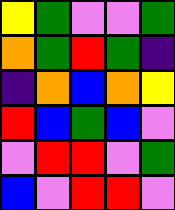[["yellow", "green", "violet", "violet", "green"], ["orange", "green", "red", "green", "indigo"], ["indigo", "orange", "blue", "orange", "yellow"], ["red", "blue", "green", "blue", "violet"], ["violet", "red", "red", "violet", "green"], ["blue", "violet", "red", "red", "violet"]]